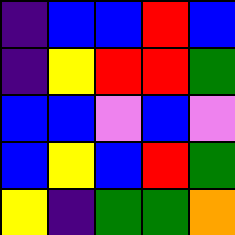[["indigo", "blue", "blue", "red", "blue"], ["indigo", "yellow", "red", "red", "green"], ["blue", "blue", "violet", "blue", "violet"], ["blue", "yellow", "blue", "red", "green"], ["yellow", "indigo", "green", "green", "orange"]]